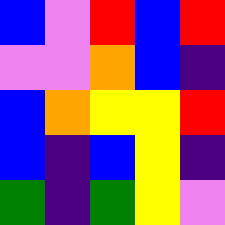[["blue", "violet", "red", "blue", "red"], ["violet", "violet", "orange", "blue", "indigo"], ["blue", "orange", "yellow", "yellow", "red"], ["blue", "indigo", "blue", "yellow", "indigo"], ["green", "indigo", "green", "yellow", "violet"]]